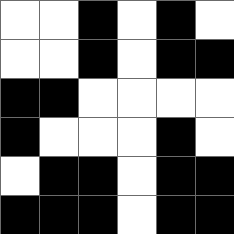[["white", "white", "black", "white", "black", "white"], ["white", "white", "black", "white", "black", "black"], ["black", "black", "white", "white", "white", "white"], ["black", "white", "white", "white", "black", "white"], ["white", "black", "black", "white", "black", "black"], ["black", "black", "black", "white", "black", "black"]]